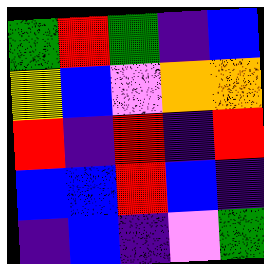[["green", "red", "green", "indigo", "blue"], ["yellow", "blue", "violet", "orange", "orange"], ["red", "indigo", "red", "indigo", "red"], ["blue", "blue", "red", "blue", "indigo"], ["indigo", "blue", "indigo", "violet", "green"]]